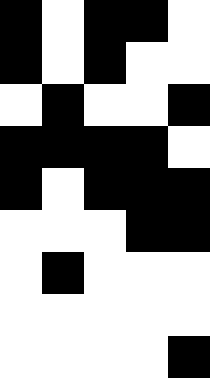[["black", "white", "black", "black", "white"], ["black", "white", "black", "white", "white"], ["white", "black", "white", "white", "black"], ["black", "black", "black", "black", "white"], ["black", "white", "black", "black", "black"], ["white", "white", "white", "black", "black"], ["white", "black", "white", "white", "white"], ["white", "white", "white", "white", "white"], ["white", "white", "white", "white", "black"]]